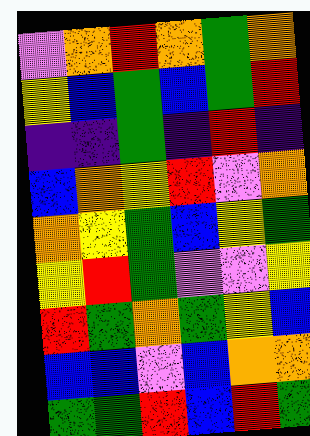[["violet", "orange", "red", "orange", "green", "orange"], ["yellow", "blue", "green", "blue", "green", "red"], ["indigo", "indigo", "green", "indigo", "red", "indigo"], ["blue", "orange", "yellow", "red", "violet", "orange"], ["orange", "yellow", "green", "blue", "yellow", "green"], ["yellow", "red", "green", "violet", "violet", "yellow"], ["red", "green", "orange", "green", "yellow", "blue"], ["blue", "blue", "violet", "blue", "orange", "orange"], ["green", "green", "red", "blue", "red", "green"]]